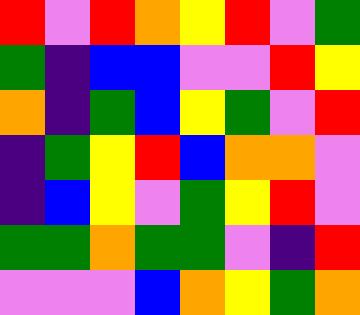[["red", "violet", "red", "orange", "yellow", "red", "violet", "green"], ["green", "indigo", "blue", "blue", "violet", "violet", "red", "yellow"], ["orange", "indigo", "green", "blue", "yellow", "green", "violet", "red"], ["indigo", "green", "yellow", "red", "blue", "orange", "orange", "violet"], ["indigo", "blue", "yellow", "violet", "green", "yellow", "red", "violet"], ["green", "green", "orange", "green", "green", "violet", "indigo", "red"], ["violet", "violet", "violet", "blue", "orange", "yellow", "green", "orange"]]